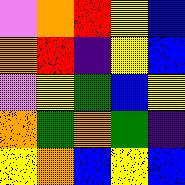[["violet", "orange", "red", "yellow", "blue"], ["orange", "red", "indigo", "yellow", "blue"], ["violet", "yellow", "green", "blue", "yellow"], ["orange", "green", "orange", "green", "indigo"], ["yellow", "orange", "blue", "yellow", "blue"]]